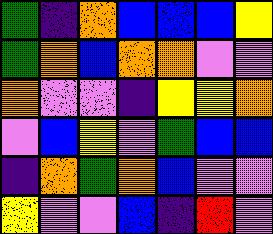[["green", "indigo", "orange", "blue", "blue", "blue", "yellow"], ["green", "orange", "blue", "orange", "orange", "violet", "violet"], ["orange", "violet", "violet", "indigo", "yellow", "yellow", "orange"], ["violet", "blue", "yellow", "violet", "green", "blue", "blue"], ["indigo", "orange", "green", "orange", "blue", "violet", "violet"], ["yellow", "violet", "violet", "blue", "indigo", "red", "violet"]]